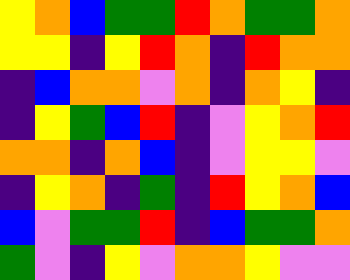[["yellow", "orange", "blue", "green", "green", "red", "orange", "green", "green", "orange"], ["yellow", "yellow", "indigo", "yellow", "red", "orange", "indigo", "red", "orange", "orange"], ["indigo", "blue", "orange", "orange", "violet", "orange", "indigo", "orange", "yellow", "indigo"], ["indigo", "yellow", "green", "blue", "red", "indigo", "violet", "yellow", "orange", "red"], ["orange", "orange", "indigo", "orange", "blue", "indigo", "violet", "yellow", "yellow", "violet"], ["indigo", "yellow", "orange", "indigo", "green", "indigo", "red", "yellow", "orange", "blue"], ["blue", "violet", "green", "green", "red", "indigo", "blue", "green", "green", "orange"], ["green", "violet", "indigo", "yellow", "violet", "orange", "orange", "yellow", "violet", "violet"]]